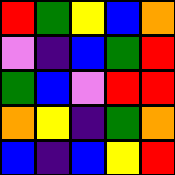[["red", "green", "yellow", "blue", "orange"], ["violet", "indigo", "blue", "green", "red"], ["green", "blue", "violet", "red", "red"], ["orange", "yellow", "indigo", "green", "orange"], ["blue", "indigo", "blue", "yellow", "red"]]